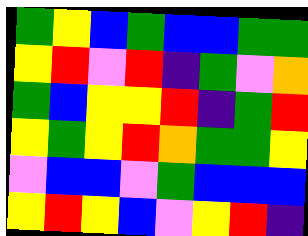[["green", "yellow", "blue", "green", "blue", "blue", "green", "green"], ["yellow", "red", "violet", "red", "indigo", "green", "violet", "orange"], ["green", "blue", "yellow", "yellow", "red", "indigo", "green", "red"], ["yellow", "green", "yellow", "red", "orange", "green", "green", "yellow"], ["violet", "blue", "blue", "violet", "green", "blue", "blue", "blue"], ["yellow", "red", "yellow", "blue", "violet", "yellow", "red", "indigo"]]